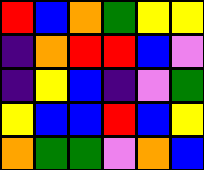[["red", "blue", "orange", "green", "yellow", "yellow"], ["indigo", "orange", "red", "red", "blue", "violet"], ["indigo", "yellow", "blue", "indigo", "violet", "green"], ["yellow", "blue", "blue", "red", "blue", "yellow"], ["orange", "green", "green", "violet", "orange", "blue"]]